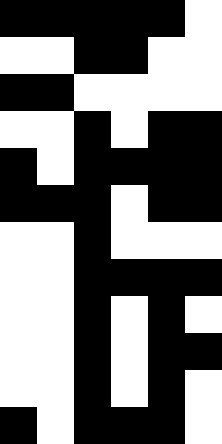[["black", "black", "black", "black", "black", "white"], ["white", "white", "black", "black", "white", "white"], ["black", "black", "white", "white", "white", "white"], ["white", "white", "black", "white", "black", "black"], ["black", "white", "black", "black", "black", "black"], ["black", "black", "black", "white", "black", "black"], ["white", "white", "black", "white", "white", "white"], ["white", "white", "black", "black", "black", "black"], ["white", "white", "black", "white", "black", "white"], ["white", "white", "black", "white", "black", "black"], ["white", "white", "black", "white", "black", "white"], ["black", "white", "black", "black", "black", "white"]]